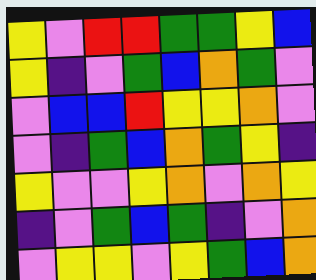[["yellow", "violet", "red", "red", "green", "green", "yellow", "blue"], ["yellow", "indigo", "violet", "green", "blue", "orange", "green", "violet"], ["violet", "blue", "blue", "red", "yellow", "yellow", "orange", "violet"], ["violet", "indigo", "green", "blue", "orange", "green", "yellow", "indigo"], ["yellow", "violet", "violet", "yellow", "orange", "violet", "orange", "yellow"], ["indigo", "violet", "green", "blue", "green", "indigo", "violet", "orange"], ["violet", "yellow", "yellow", "violet", "yellow", "green", "blue", "orange"]]